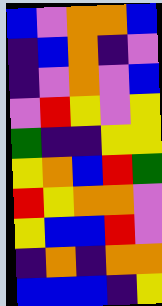[["blue", "violet", "orange", "orange", "blue"], ["indigo", "blue", "orange", "indigo", "violet"], ["indigo", "violet", "orange", "violet", "blue"], ["violet", "red", "yellow", "violet", "yellow"], ["green", "indigo", "indigo", "yellow", "yellow"], ["yellow", "orange", "blue", "red", "green"], ["red", "yellow", "orange", "orange", "violet"], ["yellow", "blue", "blue", "red", "violet"], ["indigo", "orange", "indigo", "orange", "orange"], ["blue", "blue", "blue", "indigo", "yellow"]]